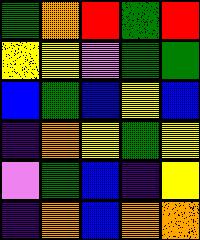[["green", "orange", "red", "green", "red"], ["yellow", "yellow", "violet", "green", "green"], ["blue", "green", "blue", "yellow", "blue"], ["indigo", "orange", "yellow", "green", "yellow"], ["violet", "green", "blue", "indigo", "yellow"], ["indigo", "orange", "blue", "orange", "orange"]]